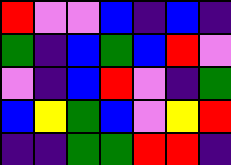[["red", "violet", "violet", "blue", "indigo", "blue", "indigo"], ["green", "indigo", "blue", "green", "blue", "red", "violet"], ["violet", "indigo", "blue", "red", "violet", "indigo", "green"], ["blue", "yellow", "green", "blue", "violet", "yellow", "red"], ["indigo", "indigo", "green", "green", "red", "red", "indigo"]]